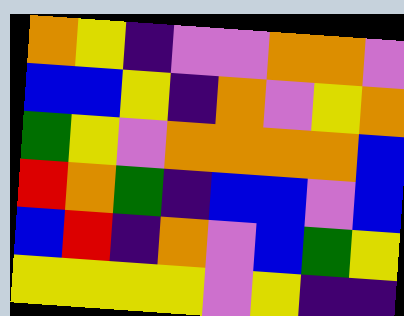[["orange", "yellow", "indigo", "violet", "violet", "orange", "orange", "violet"], ["blue", "blue", "yellow", "indigo", "orange", "violet", "yellow", "orange"], ["green", "yellow", "violet", "orange", "orange", "orange", "orange", "blue"], ["red", "orange", "green", "indigo", "blue", "blue", "violet", "blue"], ["blue", "red", "indigo", "orange", "violet", "blue", "green", "yellow"], ["yellow", "yellow", "yellow", "yellow", "violet", "yellow", "indigo", "indigo"]]